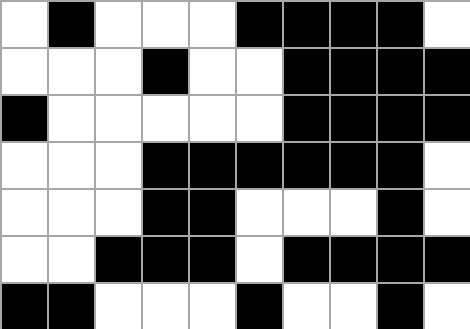[["white", "black", "white", "white", "white", "black", "black", "black", "black", "white"], ["white", "white", "white", "black", "white", "white", "black", "black", "black", "black"], ["black", "white", "white", "white", "white", "white", "black", "black", "black", "black"], ["white", "white", "white", "black", "black", "black", "black", "black", "black", "white"], ["white", "white", "white", "black", "black", "white", "white", "white", "black", "white"], ["white", "white", "black", "black", "black", "white", "black", "black", "black", "black"], ["black", "black", "white", "white", "white", "black", "white", "white", "black", "white"]]